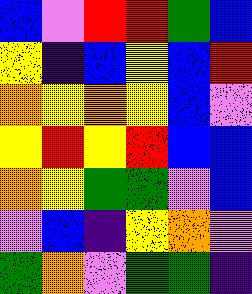[["blue", "violet", "red", "red", "green", "blue"], ["yellow", "indigo", "blue", "yellow", "blue", "red"], ["orange", "yellow", "orange", "yellow", "blue", "violet"], ["yellow", "red", "yellow", "red", "blue", "blue"], ["orange", "yellow", "green", "green", "violet", "blue"], ["violet", "blue", "indigo", "yellow", "orange", "violet"], ["green", "orange", "violet", "green", "green", "indigo"]]